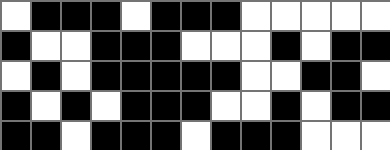[["white", "black", "black", "black", "white", "black", "black", "black", "white", "white", "white", "white", "white"], ["black", "white", "white", "black", "black", "black", "white", "white", "white", "black", "white", "black", "black"], ["white", "black", "white", "black", "black", "black", "black", "black", "white", "white", "black", "black", "white"], ["black", "white", "black", "white", "black", "black", "black", "white", "white", "black", "white", "black", "black"], ["black", "black", "white", "black", "black", "black", "white", "black", "black", "black", "white", "white", "white"]]